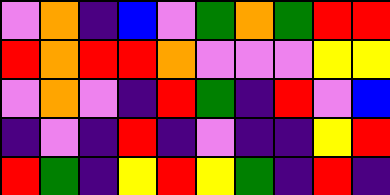[["violet", "orange", "indigo", "blue", "violet", "green", "orange", "green", "red", "red"], ["red", "orange", "red", "red", "orange", "violet", "violet", "violet", "yellow", "yellow"], ["violet", "orange", "violet", "indigo", "red", "green", "indigo", "red", "violet", "blue"], ["indigo", "violet", "indigo", "red", "indigo", "violet", "indigo", "indigo", "yellow", "red"], ["red", "green", "indigo", "yellow", "red", "yellow", "green", "indigo", "red", "indigo"]]